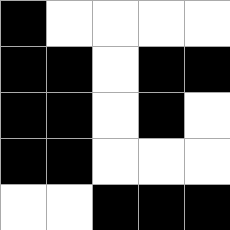[["black", "white", "white", "white", "white"], ["black", "black", "white", "black", "black"], ["black", "black", "white", "black", "white"], ["black", "black", "white", "white", "white"], ["white", "white", "black", "black", "black"]]